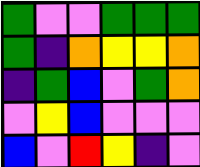[["green", "violet", "violet", "green", "green", "green"], ["green", "indigo", "orange", "yellow", "yellow", "orange"], ["indigo", "green", "blue", "violet", "green", "orange"], ["violet", "yellow", "blue", "violet", "violet", "violet"], ["blue", "violet", "red", "yellow", "indigo", "violet"]]